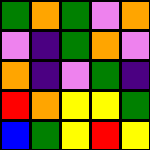[["green", "orange", "green", "violet", "orange"], ["violet", "indigo", "green", "orange", "violet"], ["orange", "indigo", "violet", "green", "indigo"], ["red", "orange", "yellow", "yellow", "green"], ["blue", "green", "yellow", "red", "yellow"]]